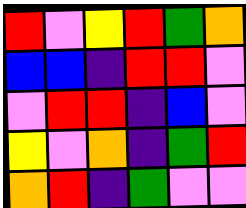[["red", "violet", "yellow", "red", "green", "orange"], ["blue", "blue", "indigo", "red", "red", "violet"], ["violet", "red", "red", "indigo", "blue", "violet"], ["yellow", "violet", "orange", "indigo", "green", "red"], ["orange", "red", "indigo", "green", "violet", "violet"]]